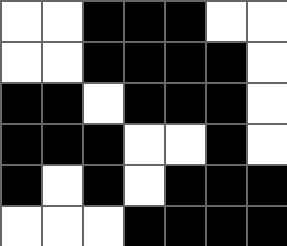[["white", "white", "black", "black", "black", "white", "white"], ["white", "white", "black", "black", "black", "black", "white"], ["black", "black", "white", "black", "black", "black", "white"], ["black", "black", "black", "white", "white", "black", "white"], ["black", "white", "black", "white", "black", "black", "black"], ["white", "white", "white", "black", "black", "black", "black"]]